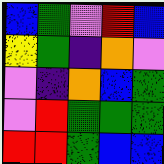[["blue", "green", "violet", "red", "blue"], ["yellow", "green", "indigo", "orange", "violet"], ["violet", "indigo", "orange", "blue", "green"], ["violet", "red", "green", "green", "green"], ["red", "red", "green", "blue", "blue"]]